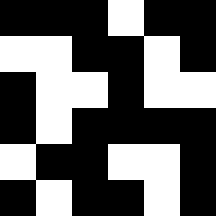[["black", "black", "black", "white", "black", "black"], ["white", "white", "black", "black", "white", "black"], ["black", "white", "white", "black", "white", "white"], ["black", "white", "black", "black", "black", "black"], ["white", "black", "black", "white", "white", "black"], ["black", "white", "black", "black", "white", "black"]]